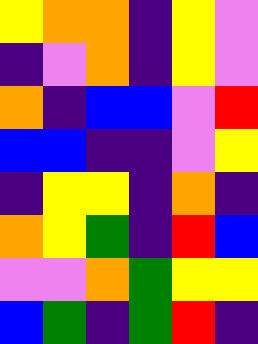[["yellow", "orange", "orange", "indigo", "yellow", "violet"], ["indigo", "violet", "orange", "indigo", "yellow", "violet"], ["orange", "indigo", "blue", "blue", "violet", "red"], ["blue", "blue", "indigo", "indigo", "violet", "yellow"], ["indigo", "yellow", "yellow", "indigo", "orange", "indigo"], ["orange", "yellow", "green", "indigo", "red", "blue"], ["violet", "violet", "orange", "green", "yellow", "yellow"], ["blue", "green", "indigo", "green", "red", "indigo"]]